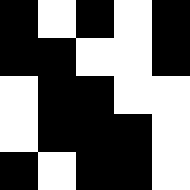[["black", "white", "black", "white", "black"], ["black", "black", "white", "white", "black"], ["white", "black", "black", "white", "white"], ["white", "black", "black", "black", "white"], ["black", "white", "black", "black", "white"]]